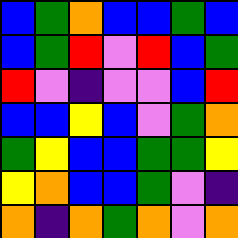[["blue", "green", "orange", "blue", "blue", "green", "blue"], ["blue", "green", "red", "violet", "red", "blue", "green"], ["red", "violet", "indigo", "violet", "violet", "blue", "red"], ["blue", "blue", "yellow", "blue", "violet", "green", "orange"], ["green", "yellow", "blue", "blue", "green", "green", "yellow"], ["yellow", "orange", "blue", "blue", "green", "violet", "indigo"], ["orange", "indigo", "orange", "green", "orange", "violet", "orange"]]